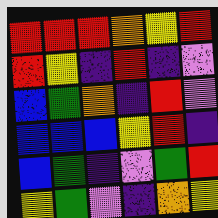[["red", "red", "red", "orange", "yellow", "red"], ["red", "yellow", "indigo", "red", "indigo", "violet"], ["blue", "green", "orange", "indigo", "red", "violet"], ["blue", "blue", "blue", "yellow", "red", "indigo"], ["blue", "green", "indigo", "violet", "green", "red"], ["yellow", "green", "violet", "indigo", "orange", "yellow"]]